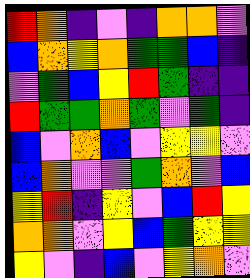[["red", "orange", "indigo", "violet", "indigo", "orange", "orange", "violet"], ["blue", "orange", "yellow", "orange", "green", "green", "blue", "indigo"], ["violet", "green", "blue", "yellow", "red", "green", "indigo", "indigo"], ["red", "green", "green", "orange", "green", "violet", "green", "indigo"], ["blue", "violet", "orange", "blue", "violet", "yellow", "yellow", "violet"], ["blue", "orange", "violet", "violet", "green", "orange", "violet", "blue"], ["yellow", "red", "indigo", "yellow", "violet", "blue", "red", "yellow"], ["orange", "orange", "violet", "yellow", "blue", "green", "yellow", "yellow"], ["yellow", "violet", "indigo", "blue", "violet", "yellow", "orange", "violet"]]